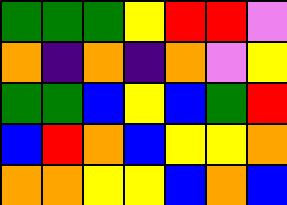[["green", "green", "green", "yellow", "red", "red", "violet"], ["orange", "indigo", "orange", "indigo", "orange", "violet", "yellow"], ["green", "green", "blue", "yellow", "blue", "green", "red"], ["blue", "red", "orange", "blue", "yellow", "yellow", "orange"], ["orange", "orange", "yellow", "yellow", "blue", "orange", "blue"]]